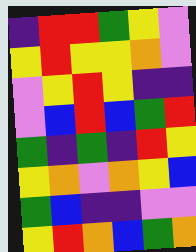[["indigo", "red", "red", "green", "yellow", "violet"], ["yellow", "red", "yellow", "yellow", "orange", "violet"], ["violet", "yellow", "red", "yellow", "indigo", "indigo"], ["violet", "blue", "red", "blue", "green", "red"], ["green", "indigo", "green", "indigo", "red", "yellow"], ["yellow", "orange", "violet", "orange", "yellow", "blue"], ["green", "blue", "indigo", "indigo", "violet", "violet"], ["yellow", "red", "orange", "blue", "green", "orange"]]